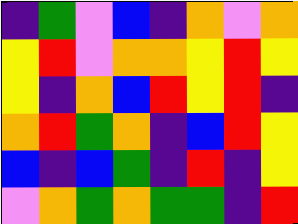[["indigo", "green", "violet", "blue", "indigo", "orange", "violet", "orange"], ["yellow", "red", "violet", "orange", "orange", "yellow", "red", "yellow"], ["yellow", "indigo", "orange", "blue", "red", "yellow", "red", "indigo"], ["orange", "red", "green", "orange", "indigo", "blue", "red", "yellow"], ["blue", "indigo", "blue", "green", "indigo", "red", "indigo", "yellow"], ["violet", "orange", "green", "orange", "green", "green", "indigo", "red"]]